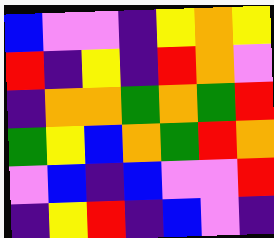[["blue", "violet", "violet", "indigo", "yellow", "orange", "yellow"], ["red", "indigo", "yellow", "indigo", "red", "orange", "violet"], ["indigo", "orange", "orange", "green", "orange", "green", "red"], ["green", "yellow", "blue", "orange", "green", "red", "orange"], ["violet", "blue", "indigo", "blue", "violet", "violet", "red"], ["indigo", "yellow", "red", "indigo", "blue", "violet", "indigo"]]